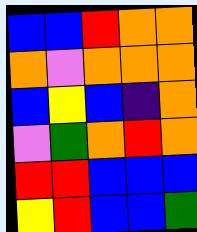[["blue", "blue", "red", "orange", "orange"], ["orange", "violet", "orange", "orange", "orange"], ["blue", "yellow", "blue", "indigo", "orange"], ["violet", "green", "orange", "red", "orange"], ["red", "red", "blue", "blue", "blue"], ["yellow", "red", "blue", "blue", "green"]]